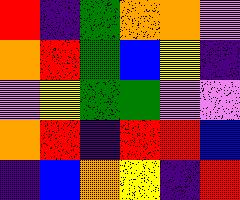[["red", "indigo", "green", "orange", "orange", "violet"], ["orange", "red", "green", "blue", "yellow", "indigo"], ["violet", "yellow", "green", "green", "violet", "violet"], ["orange", "red", "indigo", "red", "red", "blue"], ["indigo", "blue", "orange", "yellow", "indigo", "red"]]